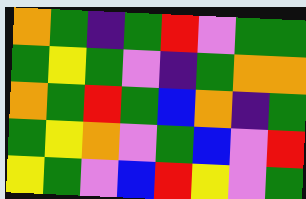[["orange", "green", "indigo", "green", "red", "violet", "green", "green"], ["green", "yellow", "green", "violet", "indigo", "green", "orange", "orange"], ["orange", "green", "red", "green", "blue", "orange", "indigo", "green"], ["green", "yellow", "orange", "violet", "green", "blue", "violet", "red"], ["yellow", "green", "violet", "blue", "red", "yellow", "violet", "green"]]